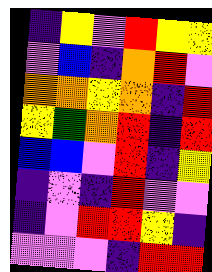[["indigo", "yellow", "violet", "red", "yellow", "yellow"], ["violet", "blue", "indigo", "orange", "red", "violet"], ["orange", "orange", "yellow", "orange", "indigo", "red"], ["yellow", "green", "orange", "red", "indigo", "red"], ["blue", "blue", "violet", "red", "indigo", "yellow"], ["indigo", "violet", "indigo", "red", "violet", "violet"], ["indigo", "violet", "red", "red", "yellow", "indigo"], ["violet", "violet", "violet", "indigo", "red", "red"]]